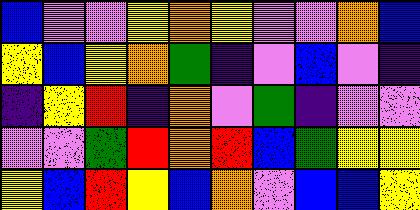[["blue", "violet", "violet", "yellow", "orange", "yellow", "violet", "violet", "orange", "blue"], ["yellow", "blue", "yellow", "orange", "green", "indigo", "violet", "blue", "violet", "indigo"], ["indigo", "yellow", "red", "indigo", "orange", "violet", "green", "indigo", "violet", "violet"], ["violet", "violet", "green", "red", "orange", "red", "blue", "green", "yellow", "yellow"], ["yellow", "blue", "red", "yellow", "blue", "orange", "violet", "blue", "blue", "yellow"]]